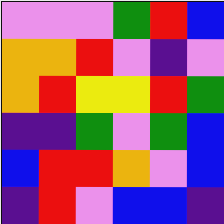[["violet", "violet", "violet", "green", "red", "blue"], ["orange", "orange", "red", "violet", "indigo", "violet"], ["orange", "red", "yellow", "yellow", "red", "green"], ["indigo", "indigo", "green", "violet", "green", "blue"], ["blue", "red", "red", "orange", "violet", "blue"], ["indigo", "red", "violet", "blue", "blue", "indigo"]]